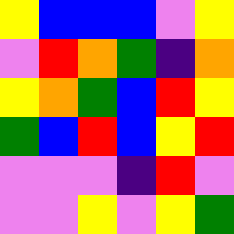[["yellow", "blue", "blue", "blue", "violet", "yellow"], ["violet", "red", "orange", "green", "indigo", "orange"], ["yellow", "orange", "green", "blue", "red", "yellow"], ["green", "blue", "red", "blue", "yellow", "red"], ["violet", "violet", "violet", "indigo", "red", "violet"], ["violet", "violet", "yellow", "violet", "yellow", "green"]]